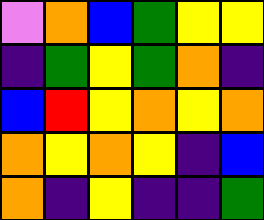[["violet", "orange", "blue", "green", "yellow", "yellow"], ["indigo", "green", "yellow", "green", "orange", "indigo"], ["blue", "red", "yellow", "orange", "yellow", "orange"], ["orange", "yellow", "orange", "yellow", "indigo", "blue"], ["orange", "indigo", "yellow", "indigo", "indigo", "green"]]